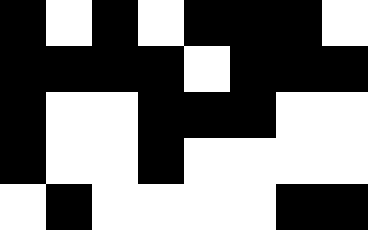[["black", "white", "black", "white", "black", "black", "black", "white"], ["black", "black", "black", "black", "white", "black", "black", "black"], ["black", "white", "white", "black", "black", "black", "white", "white"], ["black", "white", "white", "black", "white", "white", "white", "white"], ["white", "black", "white", "white", "white", "white", "black", "black"]]